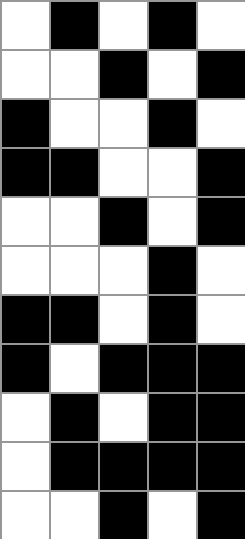[["white", "black", "white", "black", "white"], ["white", "white", "black", "white", "black"], ["black", "white", "white", "black", "white"], ["black", "black", "white", "white", "black"], ["white", "white", "black", "white", "black"], ["white", "white", "white", "black", "white"], ["black", "black", "white", "black", "white"], ["black", "white", "black", "black", "black"], ["white", "black", "white", "black", "black"], ["white", "black", "black", "black", "black"], ["white", "white", "black", "white", "black"]]